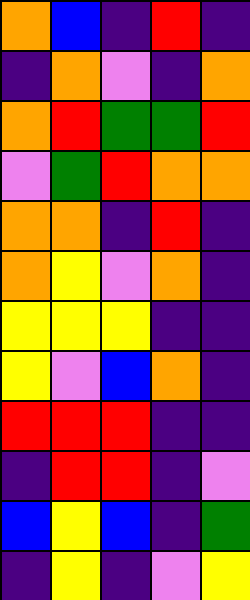[["orange", "blue", "indigo", "red", "indigo"], ["indigo", "orange", "violet", "indigo", "orange"], ["orange", "red", "green", "green", "red"], ["violet", "green", "red", "orange", "orange"], ["orange", "orange", "indigo", "red", "indigo"], ["orange", "yellow", "violet", "orange", "indigo"], ["yellow", "yellow", "yellow", "indigo", "indigo"], ["yellow", "violet", "blue", "orange", "indigo"], ["red", "red", "red", "indigo", "indigo"], ["indigo", "red", "red", "indigo", "violet"], ["blue", "yellow", "blue", "indigo", "green"], ["indigo", "yellow", "indigo", "violet", "yellow"]]